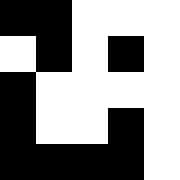[["black", "black", "white", "white", "white"], ["white", "black", "white", "black", "white"], ["black", "white", "white", "white", "white"], ["black", "white", "white", "black", "white"], ["black", "black", "black", "black", "white"]]